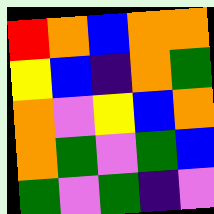[["red", "orange", "blue", "orange", "orange"], ["yellow", "blue", "indigo", "orange", "green"], ["orange", "violet", "yellow", "blue", "orange"], ["orange", "green", "violet", "green", "blue"], ["green", "violet", "green", "indigo", "violet"]]